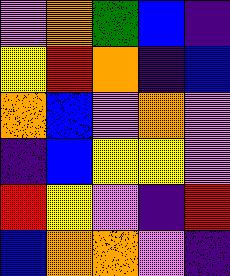[["violet", "orange", "green", "blue", "indigo"], ["yellow", "red", "orange", "indigo", "blue"], ["orange", "blue", "violet", "orange", "violet"], ["indigo", "blue", "yellow", "yellow", "violet"], ["red", "yellow", "violet", "indigo", "red"], ["blue", "orange", "orange", "violet", "indigo"]]